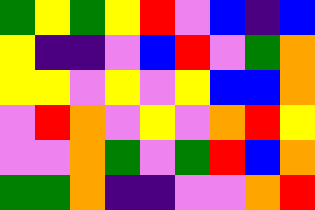[["green", "yellow", "green", "yellow", "red", "violet", "blue", "indigo", "blue"], ["yellow", "indigo", "indigo", "violet", "blue", "red", "violet", "green", "orange"], ["yellow", "yellow", "violet", "yellow", "violet", "yellow", "blue", "blue", "orange"], ["violet", "red", "orange", "violet", "yellow", "violet", "orange", "red", "yellow"], ["violet", "violet", "orange", "green", "violet", "green", "red", "blue", "orange"], ["green", "green", "orange", "indigo", "indigo", "violet", "violet", "orange", "red"]]